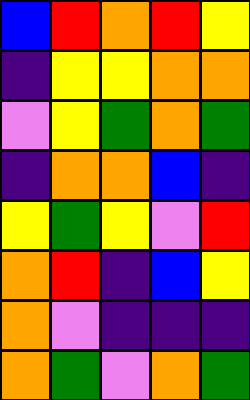[["blue", "red", "orange", "red", "yellow"], ["indigo", "yellow", "yellow", "orange", "orange"], ["violet", "yellow", "green", "orange", "green"], ["indigo", "orange", "orange", "blue", "indigo"], ["yellow", "green", "yellow", "violet", "red"], ["orange", "red", "indigo", "blue", "yellow"], ["orange", "violet", "indigo", "indigo", "indigo"], ["orange", "green", "violet", "orange", "green"]]